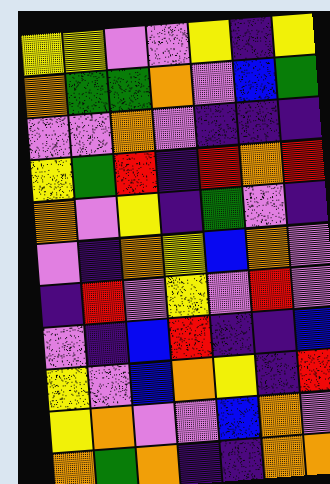[["yellow", "yellow", "violet", "violet", "yellow", "indigo", "yellow"], ["orange", "green", "green", "orange", "violet", "blue", "green"], ["violet", "violet", "orange", "violet", "indigo", "indigo", "indigo"], ["yellow", "green", "red", "indigo", "red", "orange", "red"], ["orange", "violet", "yellow", "indigo", "green", "violet", "indigo"], ["violet", "indigo", "orange", "yellow", "blue", "orange", "violet"], ["indigo", "red", "violet", "yellow", "violet", "red", "violet"], ["violet", "indigo", "blue", "red", "indigo", "indigo", "blue"], ["yellow", "violet", "blue", "orange", "yellow", "indigo", "red"], ["yellow", "orange", "violet", "violet", "blue", "orange", "violet"], ["orange", "green", "orange", "indigo", "indigo", "orange", "orange"]]